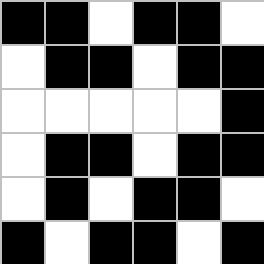[["black", "black", "white", "black", "black", "white"], ["white", "black", "black", "white", "black", "black"], ["white", "white", "white", "white", "white", "black"], ["white", "black", "black", "white", "black", "black"], ["white", "black", "white", "black", "black", "white"], ["black", "white", "black", "black", "white", "black"]]